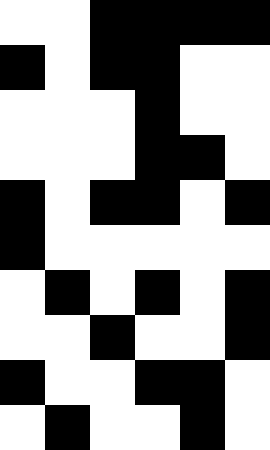[["white", "white", "black", "black", "black", "black"], ["black", "white", "black", "black", "white", "white"], ["white", "white", "white", "black", "white", "white"], ["white", "white", "white", "black", "black", "white"], ["black", "white", "black", "black", "white", "black"], ["black", "white", "white", "white", "white", "white"], ["white", "black", "white", "black", "white", "black"], ["white", "white", "black", "white", "white", "black"], ["black", "white", "white", "black", "black", "white"], ["white", "black", "white", "white", "black", "white"]]